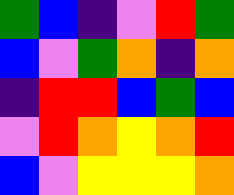[["green", "blue", "indigo", "violet", "red", "green"], ["blue", "violet", "green", "orange", "indigo", "orange"], ["indigo", "red", "red", "blue", "green", "blue"], ["violet", "red", "orange", "yellow", "orange", "red"], ["blue", "violet", "yellow", "yellow", "yellow", "orange"]]